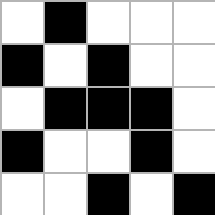[["white", "black", "white", "white", "white"], ["black", "white", "black", "white", "white"], ["white", "black", "black", "black", "white"], ["black", "white", "white", "black", "white"], ["white", "white", "black", "white", "black"]]